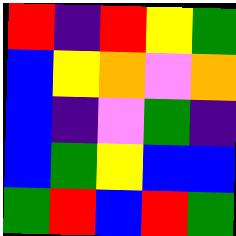[["red", "indigo", "red", "yellow", "green"], ["blue", "yellow", "orange", "violet", "orange"], ["blue", "indigo", "violet", "green", "indigo"], ["blue", "green", "yellow", "blue", "blue"], ["green", "red", "blue", "red", "green"]]